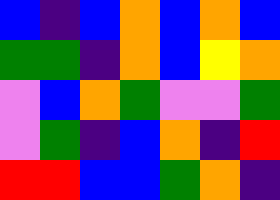[["blue", "indigo", "blue", "orange", "blue", "orange", "blue"], ["green", "green", "indigo", "orange", "blue", "yellow", "orange"], ["violet", "blue", "orange", "green", "violet", "violet", "green"], ["violet", "green", "indigo", "blue", "orange", "indigo", "red"], ["red", "red", "blue", "blue", "green", "orange", "indigo"]]